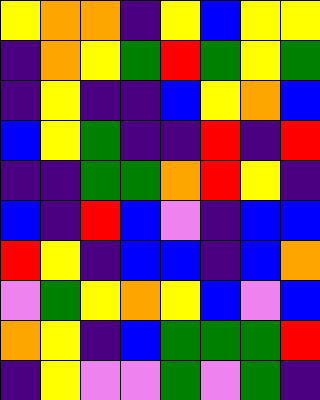[["yellow", "orange", "orange", "indigo", "yellow", "blue", "yellow", "yellow"], ["indigo", "orange", "yellow", "green", "red", "green", "yellow", "green"], ["indigo", "yellow", "indigo", "indigo", "blue", "yellow", "orange", "blue"], ["blue", "yellow", "green", "indigo", "indigo", "red", "indigo", "red"], ["indigo", "indigo", "green", "green", "orange", "red", "yellow", "indigo"], ["blue", "indigo", "red", "blue", "violet", "indigo", "blue", "blue"], ["red", "yellow", "indigo", "blue", "blue", "indigo", "blue", "orange"], ["violet", "green", "yellow", "orange", "yellow", "blue", "violet", "blue"], ["orange", "yellow", "indigo", "blue", "green", "green", "green", "red"], ["indigo", "yellow", "violet", "violet", "green", "violet", "green", "indigo"]]